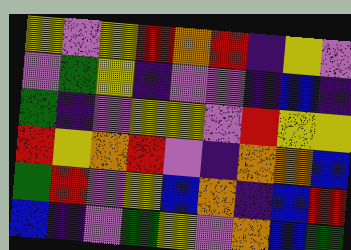[["yellow", "violet", "yellow", "red", "orange", "red", "indigo", "yellow", "violet"], ["violet", "green", "yellow", "indigo", "violet", "violet", "indigo", "blue", "indigo"], ["green", "indigo", "violet", "yellow", "yellow", "violet", "red", "yellow", "yellow"], ["red", "yellow", "orange", "red", "violet", "indigo", "orange", "orange", "blue"], ["green", "red", "violet", "yellow", "blue", "orange", "indigo", "blue", "red"], ["blue", "indigo", "violet", "green", "yellow", "violet", "orange", "blue", "green"]]